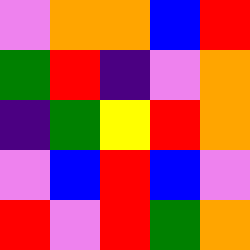[["violet", "orange", "orange", "blue", "red"], ["green", "red", "indigo", "violet", "orange"], ["indigo", "green", "yellow", "red", "orange"], ["violet", "blue", "red", "blue", "violet"], ["red", "violet", "red", "green", "orange"]]